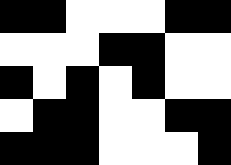[["black", "black", "white", "white", "white", "black", "black"], ["white", "white", "white", "black", "black", "white", "white"], ["black", "white", "black", "white", "black", "white", "white"], ["white", "black", "black", "white", "white", "black", "black"], ["black", "black", "black", "white", "white", "white", "black"]]